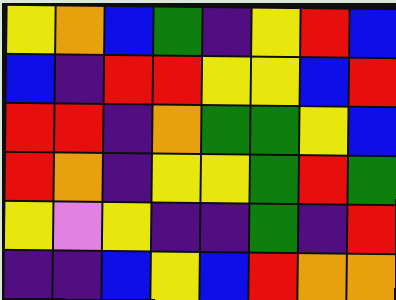[["yellow", "orange", "blue", "green", "indigo", "yellow", "red", "blue"], ["blue", "indigo", "red", "red", "yellow", "yellow", "blue", "red"], ["red", "red", "indigo", "orange", "green", "green", "yellow", "blue"], ["red", "orange", "indigo", "yellow", "yellow", "green", "red", "green"], ["yellow", "violet", "yellow", "indigo", "indigo", "green", "indigo", "red"], ["indigo", "indigo", "blue", "yellow", "blue", "red", "orange", "orange"]]